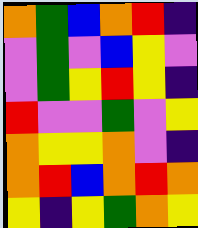[["orange", "green", "blue", "orange", "red", "indigo"], ["violet", "green", "violet", "blue", "yellow", "violet"], ["violet", "green", "yellow", "red", "yellow", "indigo"], ["red", "violet", "violet", "green", "violet", "yellow"], ["orange", "yellow", "yellow", "orange", "violet", "indigo"], ["orange", "red", "blue", "orange", "red", "orange"], ["yellow", "indigo", "yellow", "green", "orange", "yellow"]]